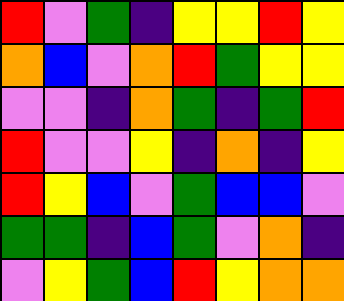[["red", "violet", "green", "indigo", "yellow", "yellow", "red", "yellow"], ["orange", "blue", "violet", "orange", "red", "green", "yellow", "yellow"], ["violet", "violet", "indigo", "orange", "green", "indigo", "green", "red"], ["red", "violet", "violet", "yellow", "indigo", "orange", "indigo", "yellow"], ["red", "yellow", "blue", "violet", "green", "blue", "blue", "violet"], ["green", "green", "indigo", "blue", "green", "violet", "orange", "indigo"], ["violet", "yellow", "green", "blue", "red", "yellow", "orange", "orange"]]